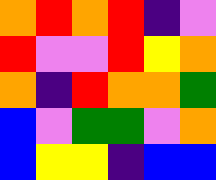[["orange", "red", "orange", "red", "indigo", "violet"], ["red", "violet", "violet", "red", "yellow", "orange"], ["orange", "indigo", "red", "orange", "orange", "green"], ["blue", "violet", "green", "green", "violet", "orange"], ["blue", "yellow", "yellow", "indigo", "blue", "blue"]]